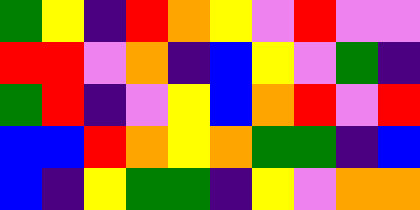[["green", "yellow", "indigo", "red", "orange", "yellow", "violet", "red", "violet", "violet"], ["red", "red", "violet", "orange", "indigo", "blue", "yellow", "violet", "green", "indigo"], ["green", "red", "indigo", "violet", "yellow", "blue", "orange", "red", "violet", "red"], ["blue", "blue", "red", "orange", "yellow", "orange", "green", "green", "indigo", "blue"], ["blue", "indigo", "yellow", "green", "green", "indigo", "yellow", "violet", "orange", "orange"]]